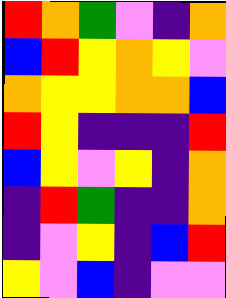[["red", "orange", "green", "violet", "indigo", "orange"], ["blue", "red", "yellow", "orange", "yellow", "violet"], ["orange", "yellow", "yellow", "orange", "orange", "blue"], ["red", "yellow", "indigo", "indigo", "indigo", "red"], ["blue", "yellow", "violet", "yellow", "indigo", "orange"], ["indigo", "red", "green", "indigo", "indigo", "orange"], ["indigo", "violet", "yellow", "indigo", "blue", "red"], ["yellow", "violet", "blue", "indigo", "violet", "violet"]]